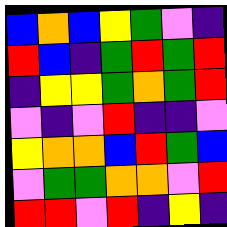[["blue", "orange", "blue", "yellow", "green", "violet", "indigo"], ["red", "blue", "indigo", "green", "red", "green", "red"], ["indigo", "yellow", "yellow", "green", "orange", "green", "red"], ["violet", "indigo", "violet", "red", "indigo", "indigo", "violet"], ["yellow", "orange", "orange", "blue", "red", "green", "blue"], ["violet", "green", "green", "orange", "orange", "violet", "red"], ["red", "red", "violet", "red", "indigo", "yellow", "indigo"]]